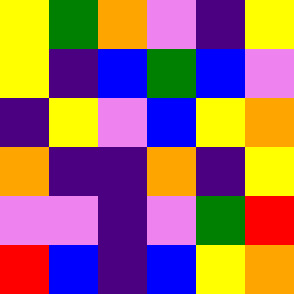[["yellow", "green", "orange", "violet", "indigo", "yellow"], ["yellow", "indigo", "blue", "green", "blue", "violet"], ["indigo", "yellow", "violet", "blue", "yellow", "orange"], ["orange", "indigo", "indigo", "orange", "indigo", "yellow"], ["violet", "violet", "indigo", "violet", "green", "red"], ["red", "blue", "indigo", "blue", "yellow", "orange"]]